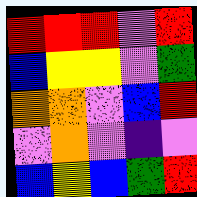[["red", "red", "red", "violet", "red"], ["blue", "yellow", "yellow", "violet", "green"], ["orange", "orange", "violet", "blue", "red"], ["violet", "orange", "violet", "indigo", "violet"], ["blue", "yellow", "blue", "green", "red"]]